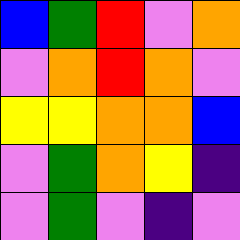[["blue", "green", "red", "violet", "orange"], ["violet", "orange", "red", "orange", "violet"], ["yellow", "yellow", "orange", "orange", "blue"], ["violet", "green", "orange", "yellow", "indigo"], ["violet", "green", "violet", "indigo", "violet"]]